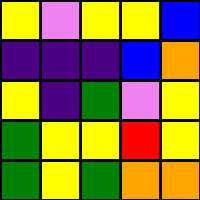[["yellow", "violet", "yellow", "yellow", "blue"], ["indigo", "indigo", "indigo", "blue", "orange"], ["yellow", "indigo", "green", "violet", "yellow"], ["green", "yellow", "yellow", "red", "yellow"], ["green", "yellow", "green", "orange", "orange"]]